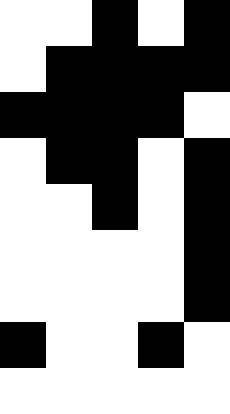[["white", "white", "black", "white", "black"], ["white", "black", "black", "black", "black"], ["black", "black", "black", "black", "white"], ["white", "black", "black", "white", "black"], ["white", "white", "black", "white", "black"], ["white", "white", "white", "white", "black"], ["white", "white", "white", "white", "black"], ["black", "white", "white", "black", "white"], ["white", "white", "white", "white", "white"]]